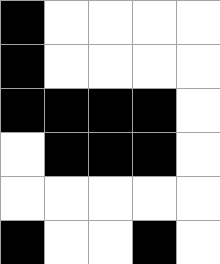[["black", "white", "white", "white", "white"], ["black", "white", "white", "white", "white"], ["black", "black", "black", "black", "white"], ["white", "black", "black", "black", "white"], ["white", "white", "white", "white", "white"], ["black", "white", "white", "black", "white"]]